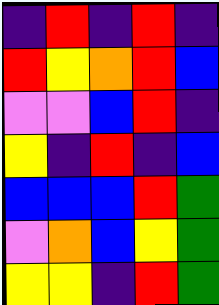[["indigo", "red", "indigo", "red", "indigo"], ["red", "yellow", "orange", "red", "blue"], ["violet", "violet", "blue", "red", "indigo"], ["yellow", "indigo", "red", "indigo", "blue"], ["blue", "blue", "blue", "red", "green"], ["violet", "orange", "blue", "yellow", "green"], ["yellow", "yellow", "indigo", "red", "green"]]